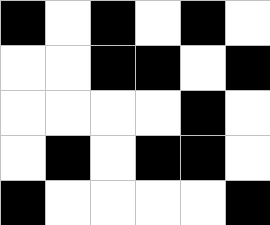[["black", "white", "black", "white", "black", "white"], ["white", "white", "black", "black", "white", "black"], ["white", "white", "white", "white", "black", "white"], ["white", "black", "white", "black", "black", "white"], ["black", "white", "white", "white", "white", "black"]]